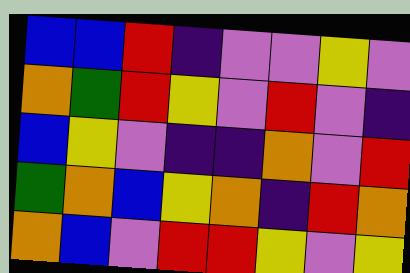[["blue", "blue", "red", "indigo", "violet", "violet", "yellow", "violet"], ["orange", "green", "red", "yellow", "violet", "red", "violet", "indigo"], ["blue", "yellow", "violet", "indigo", "indigo", "orange", "violet", "red"], ["green", "orange", "blue", "yellow", "orange", "indigo", "red", "orange"], ["orange", "blue", "violet", "red", "red", "yellow", "violet", "yellow"]]